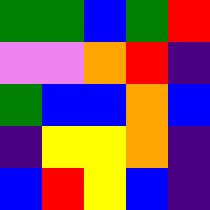[["green", "green", "blue", "green", "red"], ["violet", "violet", "orange", "red", "indigo"], ["green", "blue", "blue", "orange", "blue"], ["indigo", "yellow", "yellow", "orange", "indigo"], ["blue", "red", "yellow", "blue", "indigo"]]